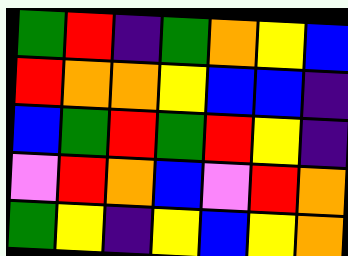[["green", "red", "indigo", "green", "orange", "yellow", "blue"], ["red", "orange", "orange", "yellow", "blue", "blue", "indigo"], ["blue", "green", "red", "green", "red", "yellow", "indigo"], ["violet", "red", "orange", "blue", "violet", "red", "orange"], ["green", "yellow", "indigo", "yellow", "blue", "yellow", "orange"]]